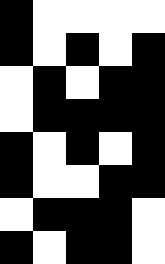[["black", "white", "white", "white", "white"], ["black", "white", "black", "white", "black"], ["white", "black", "white", "black", "black"], ["white", "black", "black", "black", "black"], ["black", "white", "black", "white", "black"], ["black", "white", "white", "black", "black"], ["white", "black", "black", "black", "white"], ["black", "white", "black", "black", "white"]]